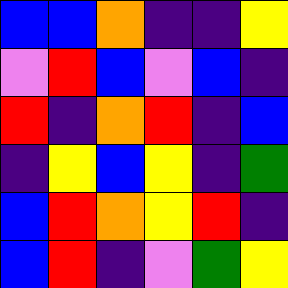[["blue", "blue", "orange", "indigo", "indigo", "yellow"], ["violet", "red", "blue", "violet", "blue", "indigo"], ["red", "indigo", "orange", "red", "indigo", "blue"], ["indigo", "yellow", "blue", "yellow", "indigo", "green"], ["blue", "red", "orange", "yellow", "red", "indigo"], ["blue", "red", "indigo", "violet", "green", "yellow"]]